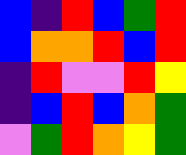[["blue", "indigo", "red", "blue", "green", "red"], ["blue", "orange", "orange", "red", "blue", "red"], ["indigo", "red", "violet", "violet", "red", "yellow"], ["indigo", "blue", "red", "blue", "orange", "green"], ["violet", "green", "red", "orange", "yellow", "green"]]